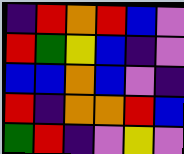[["indigo", "red", "orange", "red", "blue", "violet"], ["red", "green", "yellow", "blue", "indigo", "violet"], ["blue", "blue", "orange", "blue", "violet", "indigo"], ["red", "indigo", "orange", "orange", "red", "blue"], ["green", "red", "indigo", "violet", "yellow", "violet"]]